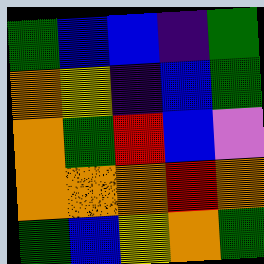[["green", "blue", "blue", "indigo", "green"], ["orange", "yellow", "indigo", "blue", "green"], ["orange", "green", "red", "blue", "violet"], ["orange", "orange", "orange", "red", "orange"], ["green", "blue", "yellow", "orange", "green"]]